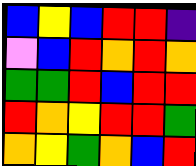[["blue", "yellow", "blue", "red", "red", "indigo"], ["violet", "blue", "red", "orange", "red", "orange"], ["green", "green", "red", "blue", "red", "red"], ["red", "orange", "yellow", "red", "red", "green"], ["orange", "yellow", "green", "orange", "blue", "red"]]